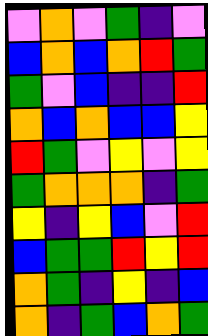[["violet", "orange", "violet", "green", "indigo", "violet"], ["blue", "orange", "blue", "orange", "red", "green"], ["green", "violet", "blue", "indigo", "indigo", "red"], ["orange", "blue", "orange", "blue", "blue", "yellow"], ["red", "green", "violet", "yellow", "violet", "yellow"], ["green", "orange", "orange", "orange", "indigo", "green"], ["yellow", "indigo", "yellow", "blue", "violet", "red"], ["blue", "green", "green", "red", "yellow", "red"], ["orange", "green", "indigo", "yellow", "indigo", "blue"], ["orange", "indigo", "green", "blue", "orange", "green"]]